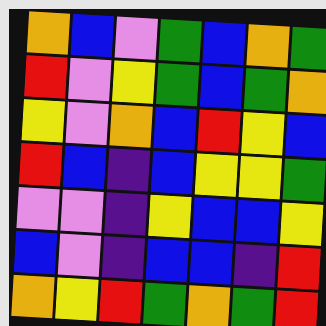[["orange", "blue", "violet", "green", "blue", "orange", "green"], ["red", "violet", "yellow", "green", "blue", "green", "orange"], ["yellow", "violet", "orange", "blue", "red", "yellow", "blue"], ["red", "blue", "indigo", "blue", "yellow", "yellow", "green"], ["violet", "violet", "indigo", "yellow", "blue", "blue", "yellow"], ["blue", "violet", "indigo", "blue", "blue", "indigo", "red"], ["orange", "yellow", "red", "green", "orange", "green", "red"]]